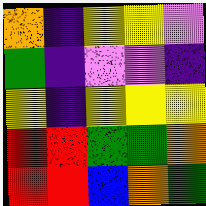[["orange", "indigo", "yellow", "yellow", "violet"], ["green", "indigo", "violet", "violet", "indigo"], ["yellow", "indigo", "yellow", "yellow", "yellow"], ["red", "red", "green", "green", "orange"], ["red", "red", "blue", "orange", "green"]]